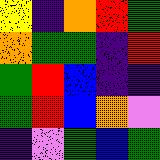[["yellow", "indigo", "orange", "red", "green"], ["orange", "green", "green", "indigo", "red"], ["green", "red", "blue", "indigo", "indigo"], ["green", "red", "blue", "orange", "violet"], ["indigo", "violet", "green", "blue", "green"]]